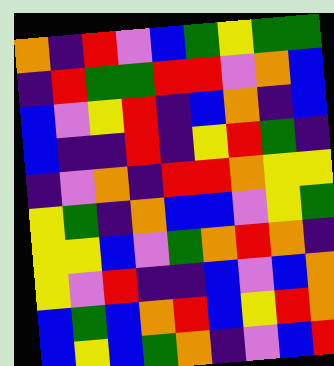[["orange", "indigo", "red", "violet", "blue", "green", "yellow", "green", "green"], ["indigo", "red", "green", "green", "red", "red", "violet", "orange", "blue"], ["blue", "violet", "yellow", "red", "indigo", "blue", "orange", "indigo", "blue"], ["blue", "indigo", "indigo", "red", "indigo", "yellow", "red", "green", "indigo"], ["indigo", "violet", "orange", "indigo", "red", "red", "orange", "yellow", "yellow"], ["yellow", "green", "indigo", "orange", "blue", "blue", "violet", "yellow", "green"], ["yellow", "yellow", "blue", "violet", "green", "orange", "red", "orange", "indigo"], ["yellow", "violet", "red", "indigo", "indigo", "blue", "violet", "blue", "orange"], ["blue", "green", "blue", "orange", "red", "blue", "yellow", "red", "orange"], ["blue", "yellow", "blue", "green", "orange", "indigo", "violet", "blue", "red"]]